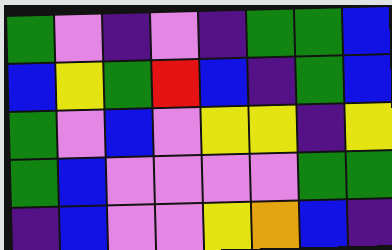[["green", "violet", "indigo", "violet", "indigo", "green", "green", "blue"], ["blue", "yellow", "green", "red", "blue", "indigo", "green", "blue"], ["green", "violet", "blue", "violet", "yellow", "yellow", "indigo", "yellow"], ["green", "blue", "violet", "violet", "violet", "violet", "green", "green"], ["indigo", "blue", "violet", "violet", "yellow", "orange", "blue", "indigo"]]